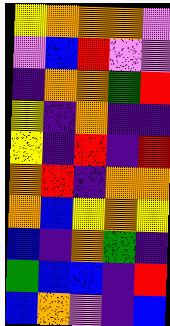[["yellow", "orange", "orange", "orange", "violet"], ["violet", "blue", "red", "violet", "violet"], ["indigo", "orange", "orange", "green", "red"], ["yellow", "indigo", "orange", "indigo", "indigo"], ["yellow", "indigo", "red", "indigo", "red"], ["orange", "red", "indigo", "orange", "orange"], ["orange", "blue", "yellow", "orange", "yellow"], ["blue", "indigo", "orange", "green", "indigo"], ["green", "blue", "blue", "indigo", "red"], ["blue", "orange", "violet", "indigo", "blue"]]